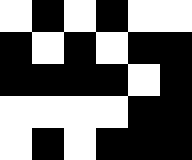[["white", "black", "white", "black", "white", "white"], ["black", "white", "black", "white", "black", "black"], ["black", "black", "black", "black", "white", "black"], ["white", "white", "white", "white", "black", "black"], ["white", "black", "white", "black", "black", "black"]]